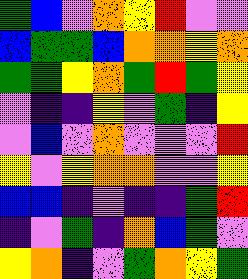[["green", "blue", "violet", "orange", "yellow", "red", "violet", "violet"], ["blue", "green", "green", "blue", "orange", "orange", "yellow", "orange"], ["green", "green", "yellow", "orange", "green", "red", "green", "yellow"], ["violet", "indigo", "indigo", "yellow", "violet", "green", "indigo", "yellow"], ["violet", "blue", "violet", "orange", "violet", "violet", "violet", "red"], ["yellow", "violet", "yellow", "orange", "orange", "violet", "violet", "yellow"], ["blue", "blue", "indigo", "violet", "indigo", "indigo", "green", "red"], ["indigo", "violet", "green", "indigo", "orange", "blue", "green", "violet"], ["yellow", "orange", "indigo", "violet", "green", "orange", "yellow", "green"]]